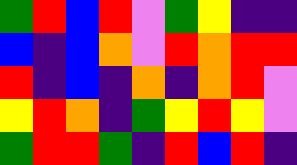[["green", "red", "blue", "red", "violet", "green", "yellow", "indigo", "indigo"], ["blue", "indigo", "blue", "orange", "violet", "red", "orange", "red", "red"], ["red", "indigo", "blue", "indigo", "orange", "indigo", "orange", "red", "violet"], ["yellow", "red", "orange", "indigo", "green", "yellow", "red", "yellow", "violet"], ["green", "red", "red", "green", "indigo", "red", "blue", "red", "indigo"]]